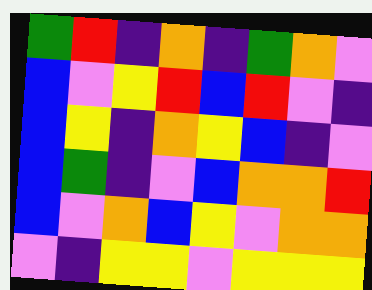[["green", "red", "indigo", "orange", "indigo", "green", "orange", "violet"], ["blue", "violet", "yellow", "red", "blue", "red", "violet", "indigo"], ["blue", "yellow", "indigo", "orange", "yellow", "blue", "indigo", "violet"], ["blue", "green", "indigo", "violet", "blue", "orange", "orange", "red"], ["blue", "violet", "orange", "blue", "yellow", "violet", "orange", "orange"], ["violet", "indigo", "yellow", "yellow", "violet", "yellow", "yellow", "yellow"]]